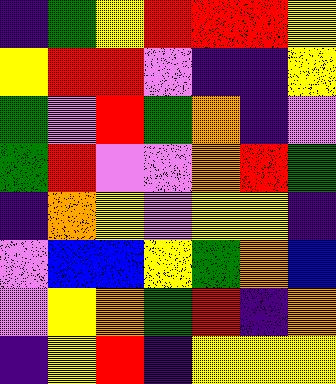[["indigo", "green", "yellow", "red", "red", "red", "yellow"], ["yellow", "red", "red", "violet", "indigo", "indigo", "yellow"], ["green", "violet", "red", "green", "orange", "indigo", "violet"], ["green", "red", "violet", "violet", "orange", "red", "green"], ["indigo", "orange", "yellow", "violet", "yellow", "yellow", "indigo"], ["violet", "blue", "blue", "yellow", "green", "orange", "blue"], ["violet", "yellow", "orange", "green", "red", "indigo", "orange"], ["indigo", "yellow", "red", "indigo", "yellow", "yellow", "yellow"]]